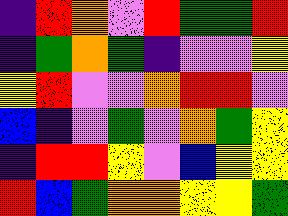[["indigo", "red", "orange", "violet", "red", "green", "green", "red"], ["indigo", "green", "orange", "green", "indigo", "violet", "violet", "yellow"], ["yellow", "red", "violet", "violet", "orange", "red", "red", "violet"], ["blue", "indigo", "violet", "green", "violet", "orange", "green", "yellow"], ["indigo", "red", "red", "yellow", "violet", "blue", "yellow", "yellow"], ["red", "blue", "green", "orange", "orange", "yellow", "yellow", "green"]]